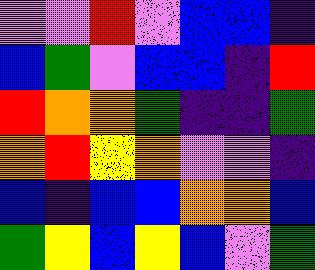[["violet", "violet", "red", "violet", "blue", "blue", "indigo"], ["blue", "green", "violet", "blue", "blue", "indigo", "red"], ["red", "orange", "orange", "green", "indigo", "indigo", "green"], ["orange", "red", "yellow", "orange", "violet", "violet", "indigo"], ["blue", "indigo", "blue", "blue", "orange", "orange", "blue"], ["green", "yellow", "blue", "yellow", "blue", "violet", "green"]]